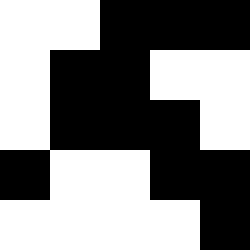[["white", "white", "black", "black", "black"], ["white", "black", "black", "white", "white"], ["white", "black", "black", "black", "white"], ["black", "white", "white", "black", "black"], ["white", "white", "white", "white", "black"]]